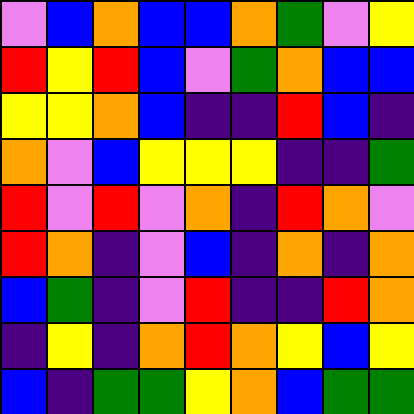[["violet", "blue", "orange", "blue", "blue", "orange", "green", "violet", "yellow"], ["red", "yellow", "red", "blue", "violet", "green", "orange", "blue", "blue"], ["yellow", "yellow", "orange", "blue", "indigo", "indigo", "red", "blue", "indigo"], ["orange", "violet", "blue", "yellow", "yellow", "yellow", "indigo", "indigo", "green"], ["red", "violet", "red", "violet", "orange", "indigo", "red", "orange", "violet"], ["red", "orange", "indigo", "violet", "blue", "indigo", "orange", "indigo", "orange"], ["blue", "green", "indigo", "violet", "red", "indigo", "indigo", "red", "orange"], ["indigo", "yellow", "indigo", "orange", "red", "orange", "yellow", "blue", "yellow"], ["blue", "indigo", "green", "green", "yellow", "orange", "blue", "green", "green"]]